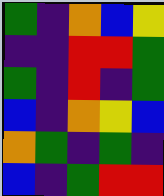[["green", "indigo", "orange", "blue", "yellow"], ["indigo", "indigo", "red", "red", "green"], ["green", "indigo", "red", "indigo", "green"], ["blue", "indigo", "orange", "yellow", "blue"], ["orange", "green", "indigo", "green", "indigo"], ["blue", "indigo", "green", "red", "red"]]